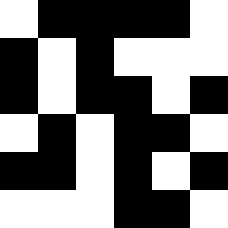[["white", "black", "black", "black", "black", "white"], ["black", "white", "black", "white", "white", "white"], ["black", "white", "black", "black", "white", "black"], ["white", "black", "white", "black", "black", "white"], ["black", "black", "white", "black", "white", "black"], ["white", "white", "white", "black", "black", "white"]]